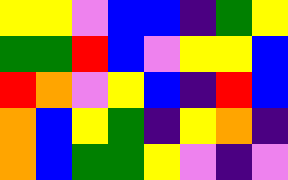[["yellow", "yellow", "violet", "blue", "blue", "indigo", "green", "yellow"], ["green", "green", "red", "blue", "violet", "yellow", "yellow", "blue"], ["red", "orange", "violet", "yellow", "blue", "indigo", "red", "blue"], ["orange", "blue", "yellow", "green", "indigo", "yellow", "orange", "indigo"], ["orange", "blue", "green", "green", "yellow", "violet", "indigo", "violet"]]